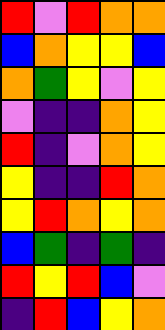[["red", "violet", "red", "orange", "orange"], ["blue", "orange", "yellow", "yellow", "blue"], ["orange", "green", "yellow", "violet", "yellow"], ["violet", "indigo", "indigo", "orange", "yellow"], ["red", "indigo", "violet", "orange", "yellow"], ["yellow", "indigo", "indigo", "red", "orange"], ["yellow", "red", "orange", "yellow", "orange"], ["blue", "green", "indigo", "green", "indigo"], ["red", "yellow", "red", "blue", "violet"], ["indigo", "red", "blue", "yellow", "orange"]]